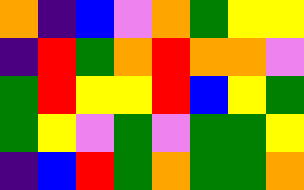[["orange", "indigo", "blue", "violet", "orange", "green", "yellow", "yellow"], ["indigo", "red", "green", "orange", "red", "orange", "orange", "violet"], ["green", "red", "yellow", "yellow", "red", "blue", "yellow", "green"], ["green", "yellow", "violet", "green", "violet", "green", "green", "yellow"], ["indigo", "blue", "red", "green", "orange", "green", "green", "orange"]]